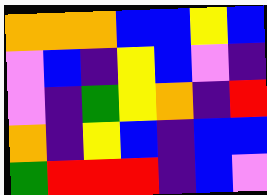[["orange", "orange", "orange", "blue", "blue", "yellow", "blue"], ["violet", "blue", "indigo", "yellow", "blue", "violet", "indigo"], ["violet", "indigo", "green", "yellow", "orange", "indigo", "red"], ["orange", "indigo", "yellow", "blue", "indigo", "blue", "blue"], ["green", "red", "red", "red", "indigo", "blue", "violet"]]